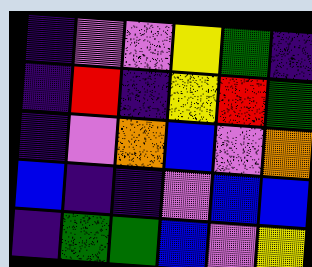[["indigo", "violet", "violet", "yellow", "green", "indigo"], ["indigo", "red", "indigo", "yellow", "red", "green"], ["indigo", "violet", "orange", "blue", "violet", "orange"], ["blue", "indigo", "indigo", "violet", "blue", "blue"], ["indigo", "green", "green", "blue", "violet", "yellow"]]